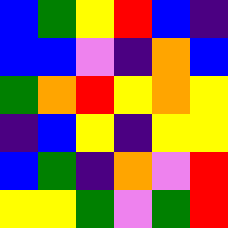[["blue", "green", "yellow", "red", "blue", "indigo"], ["blue", "blue", "violet", "indigo", "orange", "blue"], ["green", "orange", "red", "yellow", "orange", "yellow"], ["indigo", "blue", "yellow", "indigo", "yellow", "yellow"], ["blue", "green", "indigo", "orange", "violet", "red"], ["yellow", "yellow", "green", "violet", "green", "red"]]